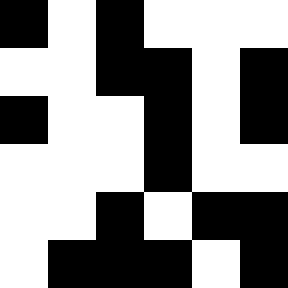[["black", "white", "black", "white", "white", "white"], ["white", "white", "black", "black", "white", "black"], ["black", "white", "white", "black", "white", "black"], ["white", "white", "white", "black", "white", "white"], ["white", "white", "black", "white", "black", "black"], ["white", "black", "black", "black", "white", "black"]]